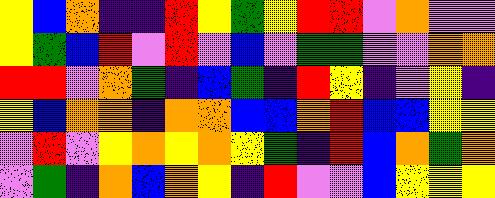[["yellow", "blue", "orange", "indigo", "indigo", "red", "yellow", "green", "yellow", "red", "red", "violet", "orange", "violet", "violet"], ["yellow", "green", "blue", "red", "violet", "red", "violet", "blue", "violet", "green", "green", "violet", "violet", "orange", "orange"], ["red", "red", "violet", "orange", "green", "indigo", "blue", "green", "indigo", "red", "yellow", "indigo", "violet", "yellow", "indigo"], ["yellow", "blue", "orange", "orange", "indigo", "orange", "orange", "blue", "blue", "orange", "red", "blue", "blue", "yellow", "yellow"], ["violet", "red", "violet", "yellow", "orange", "yellow", "orange", "yellow", "green", "indigo", "red", "blue", "orange", "green", "orange"], ["violet", "green", "indigo", "orange", "blue", "orange", "yellow", "indigo", "red", "violet", "violet", "blue", "yellow", "yellow", "yellow"]]